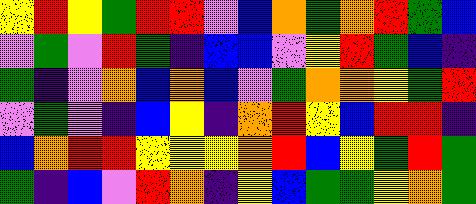[["yellow", "red", "yellow", "green", "red", "red", "violet", "blue", "orange", "green", "orange", "red", "green", "blue"], ["violet", "green", "violet", "red", "green", "indigo", "blue", "blue", "violet", "yellow", "red", "green", "blue", "indigo"], ["green", "indigo", "violet", "orange", "blue", "orange", "blue", "violet", "green", "orange", "orange", "yellow", "green", "red"], ["violet", "green", "violet", "indigo", "blue", "yellow", "indigo", "orange", "red", "yellow", "blue", "red", "red", "indigo"], ["blue", "orange", "red", "red", "yellow", "yellow", "yellow", "orange", "red", "blue", "yellow", "green", "red", "green"], ["green", "indigo", "blue", "violet", "red", "orange", "indigo", "yellow", "blue", "green", "green", "yellow", "orange", "green"]]